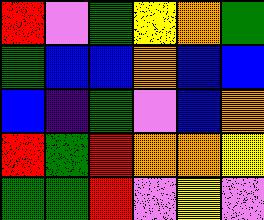[["red", "violet", "green", "yellow", "orange", "green"], ["green", "blue", "blue", "orange", "blue", "blue"], ["blue", "indigo", "green", "violet", "blue", "orange"], ["red", "green", "red", "orange", "orange", "yellow"], ["green", "green", "red", "violet", "yellow", "violet"]]